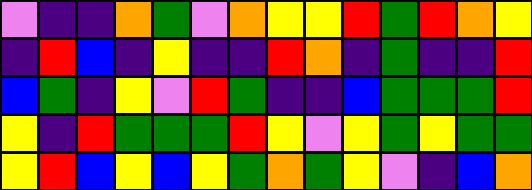[["violet", "indigo", "indigo", "orange", "green", "violet", "orange", "yellow", "yellow", "red", "green", "red", "orange", "yellow"], ["indigo", "red", "blue", "indigo", "yellow", "indigo", "indigo", "red", "orange", "indigo", "green", "indigo", "indigo", "red"], ["blue", "green", "indigo", "yellow", "violet", "red", "green", "indigo", "indigo", "blue", "green", "green", "green", "red"], ["yellow", "indigo", "red", "green", "green", "green", "red", "yellow", "violet", "yellow", "green", "yellow", "green", "green"], ["yellow", "red", "blue", "yellow", "blue", "yellow", "green", "orange", "green", "yellow", "violet", "indigo", "blue", "orange"]]